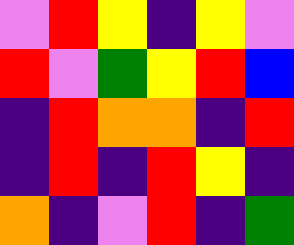[["violet", "red", "yellow", "indigo", "yellow", "violet"], ["red", "violet", "green", "yellow", "red", "blue"], ["indigo", "red", "orange", "orange", "indigo", "red"], ["indigo", "red", "indigo", "red", "yellow", "indigo"], ["orange", "indigo", "violet", "red", "indigo", "green"]]